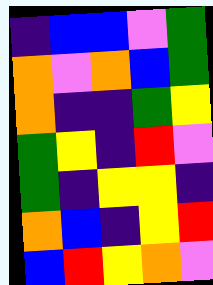[["indigo", "blue", "blue", "violet", "green"], ["orange", "violet", "orange", "blue", "green"], ["orange", "indigo", "indigo", "green", "yellow"], ["green", "yellow", "indigo", "red", "violet"], ["green", "indigo", "yellow", "yellow", "indigo"], ["orange", "blue", "indigo", "yellow", "red"], ["blue", "red", "yellow", "orange", "violet"]]